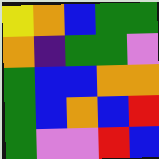[["yellow", "orange", "blue", "green", "green"], ["orange", "indigo", "green", "green", "violet"], ["green", "blue", "blue", "orange", "orange"], ["green", "blue", "orange", "blue", "red"], ["green", "violet", "violet", "red", "blue"]]